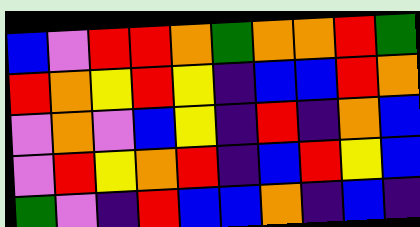[["blue", "violet", "red", "red", "orange", "green", "orange", "orange", "red", "green"], ["red", "orange", "yellow", "red", "yellow", "indigo", "blue", "blue", "red", "orange"], ["violet", "orange", "violet", "blue", "yellow", "indigo", "red", "indigo", "orange", "blue"], ["violet", "red", "yellow", "orange", "red", "indigo", "blue", "red", "yellow", "blue"], ["green", "violet", "indigo", "red", "blue", "blue", "orange", "indigo", "blue", "indigo"]]